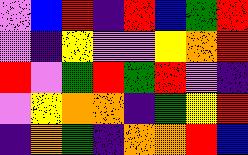[["violet", "blue", "red", "indigo", "red", "blue", "green", "red"], ["violet", "indigo", "yellow", "violet", "violet", "yellow", "orange", "red"], ["red", "violet", "green", "red", "green", "red", "violet", "indigo"], ["violet", "yellow", "orange", "orange", "indigo", "green", "yellow", "red"], ["indigo", "orange", "green", "indigo", "orange", "orange", "red", "blue"]]